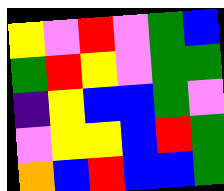[["yellow", "violet", "red", "violet", "green", "blue"], ["green", "red", "yellow", "violet", "green", "green"], ["indigo", "yellow", "blue", "blue", "green", "violet"], ["violet", "yellow", "yellow", "blue", "red", "green"], ["orange", "blue", "red", "blue", "blue", "green"]]